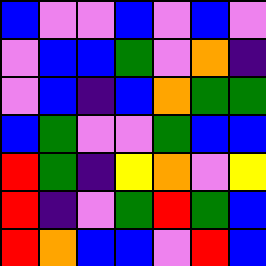[["blue", "violet", "violet", "blue", "violet", "blue", "violet"], ["violet", "blue", "blue", "green", "violet", "orange", "indigo"], ["violet", "blue", "indigo", "blue", "orange", "green", "green"], ["blue", "green", "violet", "violet", "green", "blue", "blue"], ["red", "green", "indigo", "yellow", "orange", "violet", "yellow"], ["red", "indigo", "violet", "green", "red", "green", "blue"], ["red", "orange", "blue", "blue", "violet", "red", "blue"]]